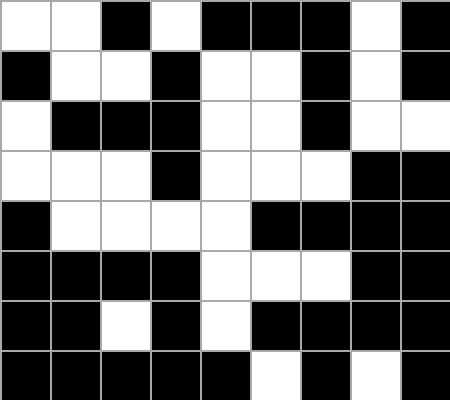[["white", "white", "black", "white", "black", "black", "black", "white", "black"], ["black", "white", "white", "black", "white", "white", "black", "white", "black"], ["white", "black", "black", "black", "white", "white", "black", "white", "white"], ["white", "white", "white", "black", "white", "white", "white", "black", "black"], ["black", "white", "white", "white", "white", "black", "black", "black", "black"], ["black", "black", "black", "black", "white", "white", "white", "black", "black"], ["black", "black", "white", "black", "white", "black", "black", "black", "black"], ["black", "black", "black", "black", "black", "white", "black", "white", "black"]]